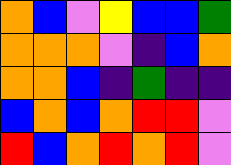[["orange", "blue", "violet", "yellow", "blue", "blue", "green"], ["orange", "orange", "orange", "violet", "indigo", "blue", "orange"], ["orange", "orange", "blue", "indigo", "green", "indigo", "indigo"], ["blue", "orange", "blue", "orange", "red", "red", "violet"], ["red", "blue", "orange", "red", "orange", "red", "violet"]]